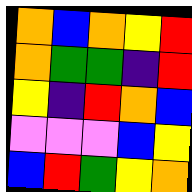[["orange", "blue", "orange", "yellow", "red"], ["orange", "green", "green", "indigo", "red"], ["yellow", "indigo", "red", "orange", "blue"], ["violet", "violet", "violet", "blue", "yellow"], ["blue", "red", "green", "yellow", "orange"]]